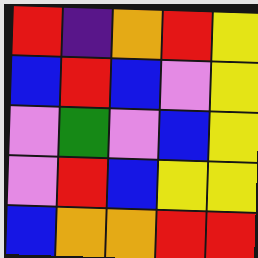[["red", "indigo", "orange", "red", "yellow"], ["blue", "red", "blue", "violet", "yellow"], ["violet", "green", "violet", "blue", "yellow"], ["violet", "red", "blue", "yellow", "yellow"], ["blue", "orange", "orange", "red", "red"]]